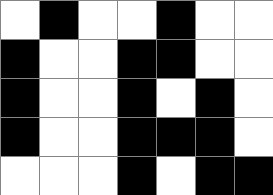[["white", "black", "white", "white", "black", "white", "white"], ["black", "white", "white", "black", "black", "white", "white"], ["black", "white", "white", "black", "white", "black", "white"], ["black", "white", "white", "black", "black", "black", "white"], ["white", "white", "white", "black", "white", "black", "black"]]